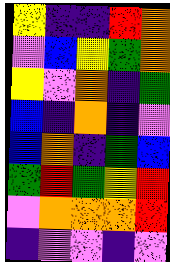[["yellow", "indigo", "indigo", "red", "orange"], ["violet", "blue", "yellow", "green", "orange"], ["yellow", "violet", "orange", "indigo", "green"], ["blue", "indigo", "orange", "indigo", "violet"], ["blue", "orange", "indigo", "green", "blue"], ["green", "red", "green", "yellow", "red"], ["violet", "orange", "orange", "orange", "red"], ["indigo", "violet", "violet", "indigo", "violet"]]